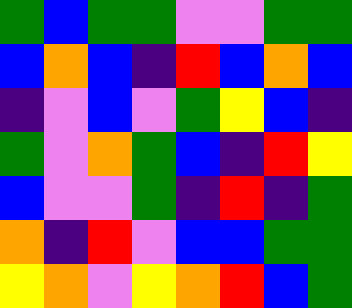[["green", "blue", "green", "green", "violet", "violet", "green", "green"], ["blue", "orange", "blue", "indigo", "red", "blue", "orange", "blue"], ["indigo", "violet", "blue", "violet", "green", "yellow", "blue", "indigo"], ["green", "violet", "orange", "green", "blue", "indigo", "red", "yellow"], ["blue", "violet", "violet", "green", "indigo", "red", "indigo", "green"], ["orange", "indigo", "red", "violet", "blue", "blue", "green", "green"], ["yellow", "orange", "violet", "yellow", "orange", "red", "blue", "green"]]